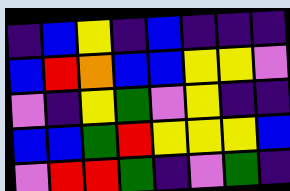[["indigo", "blue", "yellow", "indigo", "blue", "indigo", "indigo", "indigo"], ["blue", "red", "orange", "blue", "blue", "yellow", "yellow", "violet"], ["violet", "indigo", "yellow", "green", "violet", "yellow", "indigo", "indigo"], ["blue", "blue", "green", "red", "yellow", "yellow", "yellow", "blue"], ["violet", "red", "red", "green", "indigo", "violet", "green", "indigo"]]